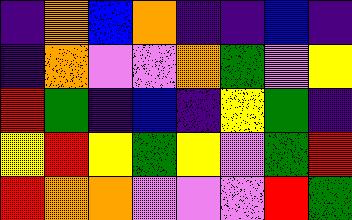[["indigo", "orange", "blue", "orange", "indigo", "indigo", "blue", "indigo"], ["indigo", "orange", "violet", "violet", "orange", "green", "violet", "yellow"], ["red", "green", "indigo", "blue", "indigo", "yellow", "green", "indigo"], ["yellow", "red", "yellow", "green", "yellow", "violet", "green", "red"], ["red", "orange", "orange", "violet", "violet", "violet", "red", "green"]]